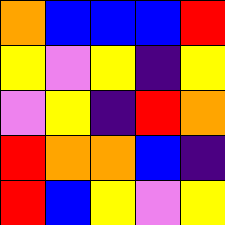[["orange", "blue", "blue", "blue", "red"], ["yellow", "violet", "yellow", "indigo", "yellow"], ["violet", "yellow", "indigo", "red", "orange"], ["red", "orange", "orange", "blue", "indigo"], ["red", "blue", "yellow", "violet", "yellow"]]